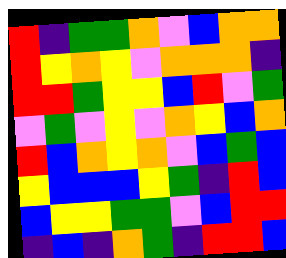[["red", "indigo", "green", "green", "orange", "violet", "blue", "orange", "orange"], ["red", "yellow", "orange", "yellow", "violet", "orange", "orange", "orange", "indigo"], ["red", "red", "green", "yellow", "yellow", "blue", "red", "violet", "green"], ["violet", "green", "violet", "yellow", "violet", "orange", "yellow", "blue", "orange"], ["red", "blue", "orange", "yellow", "orange", "violet", "blue", "green", "blue"], ["yellow", "blue", "blue", "blue", "yellow", "green", "indigo", "red", "blue"], ["blue", "yellow", "yellow", "green", "green", "violet", "blue", "red", "red"], ["indigo", "blue", "indigo", "orange", "green", "indigo", "red", "red", "blue"]]